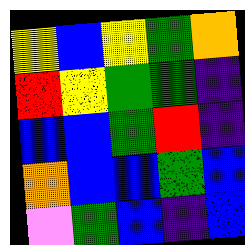[["yellow", "blue", "yellow", "green", "orange"], ["red", "yellow", "green", "green", "indigo"], ["blue", "blue", "green", "red", "indigo"], ["orange", "blue", "blue", "green", "blue"], ["violet", "green", "blue", "indigo", "blue"]]